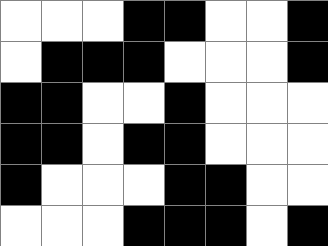[["white", "white", "white", "black", "black", "white", "white", "black"], ["white", "black", "black", "black", "white", "white", "white", "black"], ["black", "black", "white", "white", "black", "white", "white", "white"], ["black", "black", "white", "black", "black", "white", "white", "white"], ["black", "white", "white", "white", "black", "black", "white", "white"], ["white", "white", "white", "black", "black", "black", "white", "black"]]